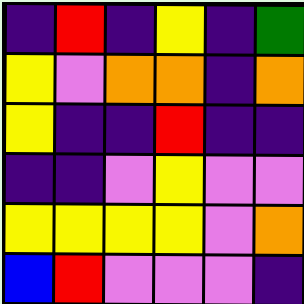[["indigo", "red", "indigo", "yellow", "indigo", "green"], ["yellow", "violet", "orange", "orange", "indigo", "orange"], ["yellow", "indigo", "indigo", "red", "indigo", "indigo"], ["indigo", "indigo", "violet", "yellow", "violet", "violet"], ["yellow", "yellow", "yellow", "yellow", "violet", "orange"], ["blue", "red", "violet", "violet", "violet", "indigo"]]